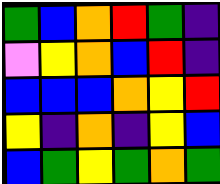[["green", "blue", "orange", "red", "green", "indigo"], ["violet", "yellow", "orange", "blue", "red", "indigo"], ["blue", "blue", "blue", "orange", "yellow", "red"], ["yellow", "indigo", "orange", "indigo", "yellow", "blue"], ["blue", "green", "yellow", "green", "orange", "green"]]